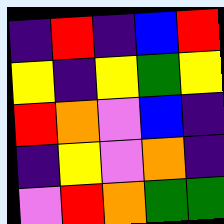[["indigo", "red", "indigo", "blue", "red"], ["yellow", "indigo", "yellow", "green", "yellow"], ["red", "orange", "violet", "blue", "indigo"], ["indigo", "yellow", "violet", "orange", "indigo"], ["violet", "red", "orange", "green", "green"]]